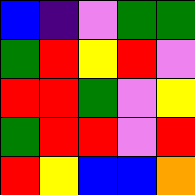[["blue", "indigo", "violet", "green", "green"], ["green", "red", "yellow", "red", "violet"], ["red", "red", "green", "violet", "yellow"], ["green", "red", "red", "violet", "red"], ["red", "yellow", "blue", "blue", "orange"]]